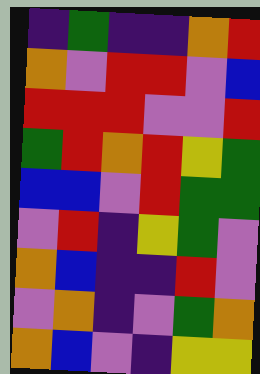[["indigo", "green", "indigo", "indigo", "orange", "red"], ["orange", "violet", "red", "red", "violet", "blue"], ["red", "red", "red", "violet", "violet", "red"], ["green", "red", "orange", "red", "yellow", "green"], ["blue", "blue", "violet", "red", "green", "green"], ["violet", "red", "indigo", "yellow", "green", "violet"], ["orange", "blue", "indigo", "indigo", "red", "violet"], ["violet", "orange", "indigo", "violet", "green", "orange"], ["orange", "blue", "violet", "indigo", "yellow", "yellow"]]